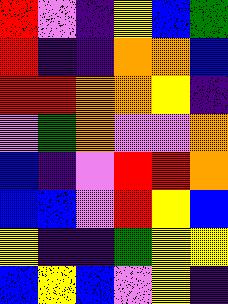[["red", "violet", "indigo", "yellow", "blue", "green"], ["red", "indigo", "indigo", "orange", "orange", "blue"], ["red", "red", "orange", "orange", "yellow", "indigo"], ["violet", "green", "orange", "violet", "violet", "orange"], ["blue", "indigo", "violet", "red", "red", "orange"], ["blue", "blue", "violet", "red", "yellow", "blue"], ["yellow", "indigo", "indigo", "green", "yellow", "yellow"], ["blue", "yellow", "blue", "violet", "yellow", "indigo"]]